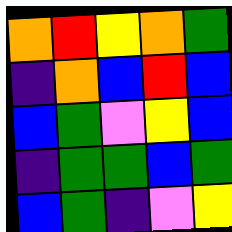[["orange", "red", "yellow", "orange", "green"], ["indigo", "orange", "blue", "red", "blue"], ["blue", "green", "violet", "yellow", "blue"], ["indigo", "green", "green", "blue", "green"], ["blue", "green", "indigo", "violet", "yellow"]]